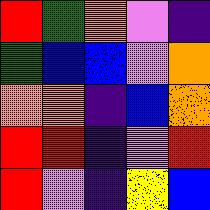[["red", "green", "orange", "violet", "indigo"], ["green", "blue", "blue", "violet", "orange"], ["orange", "orange", "indigo", "blue", "orange"], ["red", "red", "indigo", "violet", "red"], ["red", "violet", "indigo", "yellow", "blue"]]